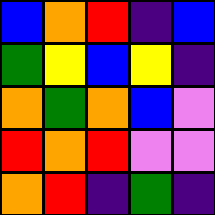[["blue", "orange", "red", "indigo", "blue"], ["green", "yellow", "blue", "yellow", "indigo"], ["orange", "green", "orange", "blue", "violet"], ["red", "orange", "red", "violet", "violet"], ["orange", "red", "indigo", "green", "indigo"]]